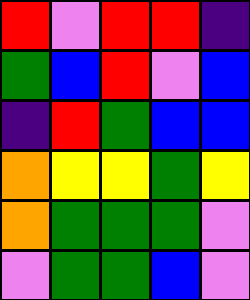[["red", "violet", "red", "red", "indigo"], ["green", "blue", "red", "violet", "blue"], ["indigo", "red", "green", "blue", "blue"], ["orange", "yellow", "yellow", "green", "yellow"], ["orange", "green", "green", "green", "violet"], ["violet", "green", "green", "blue", "violet"]]